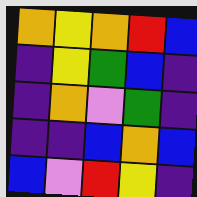[["orange", "yellow", "orange", "red", "blue"], ["indigo", "yellow", "green", "blue", "indigo"], ["indigo", "orange", "violet", "green", "indigo"], ["indigo", "indigo", "blue", "orange", "blue"], ["blue", "violet", "red", "yellow", "indigo"]]